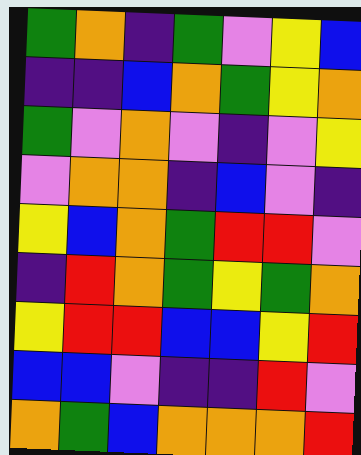[["green", "orange", "indigo", "green", "violet", "yellow", "blue"], ["indigo", "indigo", "blue", "orange", "green", "yellow", "orange"], ["green", "violet", "orange", "violet", "indigo", "violet", "yellow"], ["violet", "orange", "orange", "indigo", "blue", "violet", "indigo"], ["yellow", "blue", "orange", "green", "red", "red", "violet"], ["indigo", "red", "orange", "green", "yellow", "green", "orange"], ["yellow", "red", "red", "blue", "blue", "yellow", "red"], ["blue", "blue", "violet", "indigo", "indigo", "red", "violet"], ["orange", "green", "blue", "orange", "orange", "orange", "red"]]